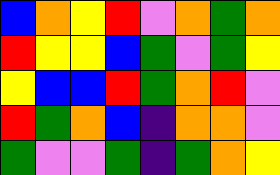[["blue", "orange", "yellow", "red", "violet", "orange", "green", "orange"], ["red", "yellow", "yellow", "blue", "green", "violet", "green", "yellow"], ["yellow", "blue", "blue", "red", "green", "orange", "red", "violet"], ["red", "green", "orange", "blue", "indigo", "orange", "orange", "violet"], ["green", "violet", "violet", "green", "indigo", "green", "orange", "yellow"]]